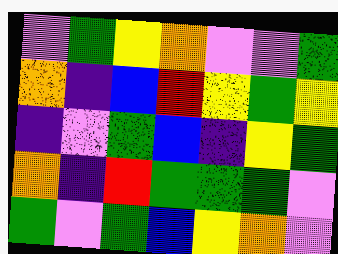[["violet", "green", "yellow", "orange", "violet", "violet", "green"], ["orange", "indigo", "blue", "red", "yellow", "green", "yellow"], ["indigo", "violet", "green", "blue", "indigo", "yellow", "green"], ["orange", "indigo", "red", "green", "green", "green", "violet"], ["green", "violet", "green", "blue", "yellow", "orange", "violet"]]